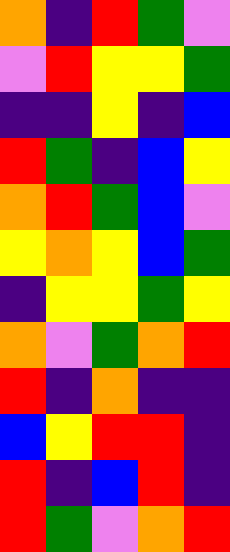[["orange", "indigo", "red", "green", "violet"], ["violet", "red", "yellow", "yellow", "green"], ["indigo", "indigo", "yellow", "indigo", "blue"], ["red", "green", "indigo", "blue", "yellow"], ["orange", "red", "green", "blue", "violet"], ["yellow", "orange", "yellow", "blue", "green"], ["indigo", "yellow", "yellow", "green", "yellow"], ["orange", "violet", "green", "orange", "red"], ["red", "indigo", "orange", "indigo", "indigo"], ["blue", "yellow", "red", "red", "indigo"], ["red", "indigo", "blue", "red", "indigo"], ["red", "green", "violet", "orange", "red"]]